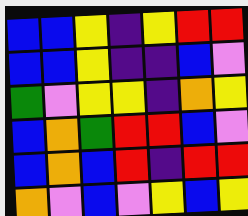[["blue", "blue", "yellow", "indigo", "yellow", "red", "red"], ["blue", "blue", "yellow", "indigo", "indigo", "blue", "violet"], ["green", "violet", "yellow", "yellow", "indigo", "orange", "yellow"], ["blue", "orange", "green", "red", "red", "blue", "violet"], ["blue", "orange", "blue", "red", "indigo", "red", "red"], ["orange", "violet", "blue", "violet", "yellow", "blue", "yellow"]]